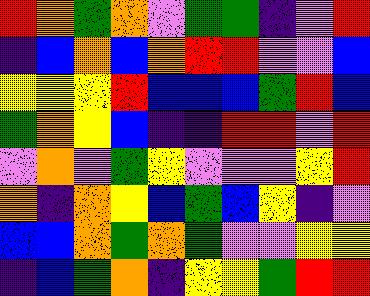[["red", "orange", "green", "orange", "violet", "green", "green", "indigo", "violet", "red"], ["indigo", "blue", "orange", "blue", "orange", "red", "red", "violet", "violet", "blue"], ["yellow", "yellow", "yellow", "red", "blue", "blue", "blue", "green", "red", "blue"], ["green", "orange", "yellow", "blue", "indigo", "indigo", "red", "red", "violet", "red"], ["violet", "orange", "violet", "green", "yellow", "violet", "violet", "violet", "yellow", "red"], ["orange", "indigo", "orange", "yellow", "blue", "green", "blue", "yellow", "indigo", "violet"], ["blue", "blue", "orange", "green", "orange", "green", "violet", "violet", "yellow", "yellow"], ["indigo", "blue", "green", "orange", "indigo", "yellow", "yellow", "green", "red", "red"]]